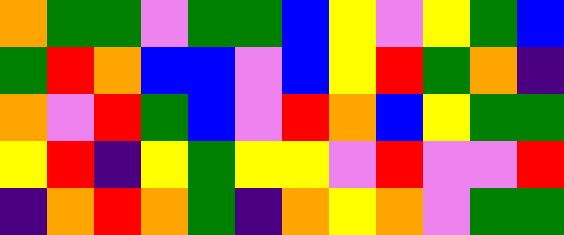[["orange", "green", "green", "violet", "green", "green", "blue", "yellow", "violet", "yellow", "green", "blue"], ["green", "red", "orange", "blue", "blue", "violet", "blue", "yellow", "red", "green", "orange", "indigo"], ["orange", "violet", "red", "green", "blue", "violet", "red", "orange", "blue", "yellow", "green", "green"], ["yellow", "red", "indigo", "yellow", "green", "yellow", "yellow", "violet", "red", "violet", "violet", "red"], ["indigo", "orange", "red", "orange", "green", "indigo", "orange", "yellow", "orange", "violet", "green", "green"]]